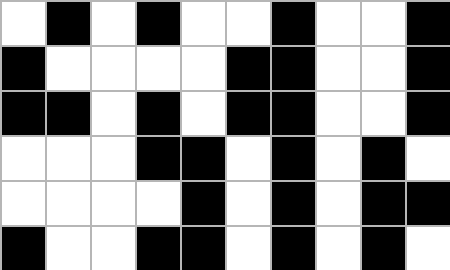[["white", "black", "white", "black", "white", "white", "black", "white", "white", "black"], ["black", "white", "white", "white", "white", "black", "black", "white", "white", "black"], ["black", "black", "white", "black", "white", "black", "black", "white", "white", "black"], ["white", "white", "white", "black", "black", "white", "black", "white", "black", "white"], ["white", "white", "white", "white", "black", "white", "black", "white", "black", "black"], ["black", "white", "white", "black", "black", "white", "black", "white", "black", "white"]]